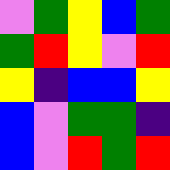[["violet", "green", "yellow", "blue", "green"], ["green", "red", "yellow", "violet", "red"], ["yellow", "indigo", "blue", "blue", "yellow"], ["blue", "violet", "green", "green", "indigo"], ["blue", "violet", "red", "green", "red"]]